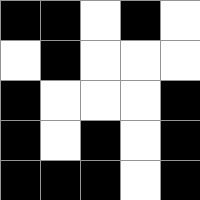[["black", "black", "white", "black", "white"], ["white", "black", "white", "white", "white"], ["black", "white", "white", "white", "black"], ["black", "white", "black", "white", "black"], ["black", "black", "black", "white", "black"]]